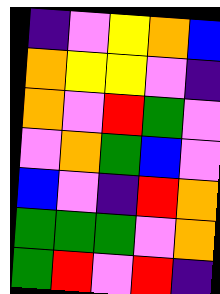[["indigo", "violet", "yellow", "orange", "blue"], ["orange", "yellow", "yellow", "violet", "indigo"], ["orange", "violet", "red", "green", "violet"], ["violet", "orange", "green", "blue", "violet"], ["blue", "violet", "indigo", "red", "orange"], ["green", "green", "green", "violet", "orange"], ["green", "red", "violet", "red", "indigo"]]